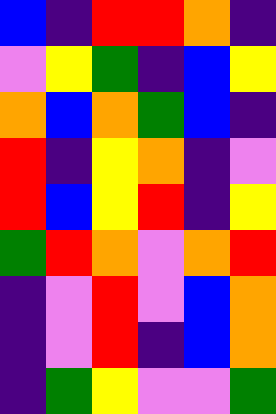[["blue", "indigo", "red", "red", "orange", "indigo"], ["violet", "yellow", "green", "indigo", "blue", "yellow"], ["orange", "blue", "orange", "green", "blue", "indigo"], ["red", "indigo", "yellow", "orange", "indigo", "violet"], ["red", "blue", "yellow", "red", "indigo", "yellow"], ["green", "red", "orange", "violet", "orange", "red"], ["indigo", "violet", "red", "violet", "blue", "orange"], ["indigo", "violet", "red", "indigo", "blue", "orange"], ["indigo", "green", "yellow", "violet", "violet", "green"]]